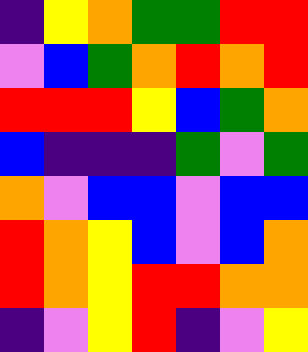[["indigo", "yellow", "orange", "green", "green", "red", "red"], ["violet", "blue", "green", "orange", "red", "orange", "red"], ["red", "red", "red", "yellow", "blue", "green", "orange"], ["blue", "indigo", "indigo", "indigo", "green", "violet", "green"], ["orange", "violet", "blue", "blue", "violet", "blue", "blue"], ["red", "orange", "yellow", "blue", "violet", "blue", "orange"], ["red", "orange", "yellow", "red", "red", "orange", "orange"], ["indigo", "violet", "yellow", "red", "indigo", "violet", "yellow"]]